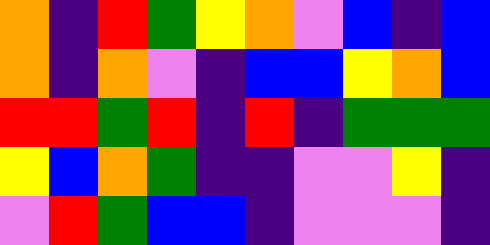[["orange", "indigo", "red", "green", "yellow", "orange", "violet", "blue", "indigo", "blue"], ["orange", "indigo", "orange", "violet", "indigo", "blue", "blue", "yellow", "orange", "blue"], ["red", "red", "green", "red", "indigo", "red", "indigo", "green", "green", "green"], ["yellow", "blue", "orange", "green", "indigo", "indigo", "violet", "violet", "yellow", "indigo"], ["violet", "red", "green", "blue", "blue", "indigo", "violet", "violet", "violet", "indigo"]]